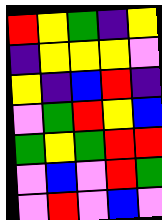[["red", "yellow", "green", "indigo", "yellow"], ["indigo", "yellow", "yellow", "yellow", "violet"], ["yellow", "indigo", "blue", "red", "indigo"], ["violet", "green", "red", "yellow", "blue"], ["green", "yellow", "green", "red", "red"], ["violet", "blue", "violet", "red", "green"], ["violet", "red", "violet", "blue", "violet"]]